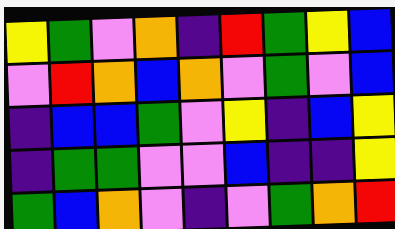[["yellow", "green", "violet", "orange", "indigo", "red", "green", "yellow", "blue"], ["violet", "red", "orange", "blue", "orange", "violet", "green", "violet", "blue"], ["indigo", "blue", "blue", "green", "violet", "yellow", "indigo", "blue", "yellow"], ["indigo", "green", "green", "violet", "violet", "blue", "indigo", "indigo", "yellow"], ["green", "blue", "orange", "violet", "indigo", "violet", "green", "orange", "red"]]